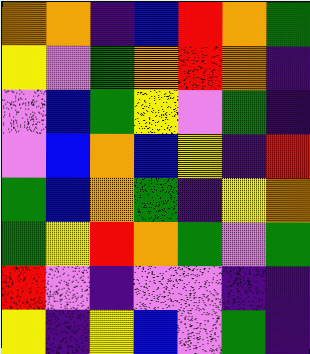[["orange", "orange", "indigo", "blue", "red", "orange", "green"], ["yellow", "violet", "green", "orange", "red", "orange", "indigo"], ["violet", "blue", "green", "yellow", "violet", "green", "indigo"], ["violet", "blue", "orange", "blue", "yellow", "indigo", "red"], ["green", "blue", "orange", "green", "indigo", "yellow", "orange"], ["green", "yellow", "red", "orange", "green", "violet", "green"], ["red", "violet", "indigo", "violet", "violet", "indigo", "indigo"], ["yellow", "indigo", "yellow", "blue", "violet", "green", "indigo"]]